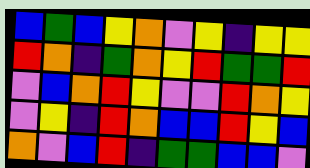[["blue", "green", "blue", "yellow", "orange", "violet", "yellow", "indigo", "yellow", "yellow"], ["red", "orange", "indigo", "green", "orange", "yellow", "red", "green", "green", "red"], ["violet", "blue", "orange", "red", "yellow", "violet", "violet", "red", "orange", "yellow"], ["violet", "yellow", "indigo", "red", "orange", "blue", "blue", "red", "yellow", "blue"], ["orange", "violet", "blue", "red", "indigo", "green", "green", "blue", "blue", "violet"]]